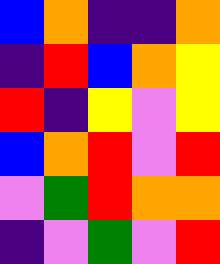[["blue", "orange", "indigo", "indigo", "orange"], ["indigo", "red", "blue", "orange", "yellow"], ["red", "indigo", "yellow", "violet", "yellow"], ["blue", "orange", "red", "violet", "red"], ["violet", "green", "red", "orange", "orange"], ["indigo", "violet", "green", "violet", "red"]]